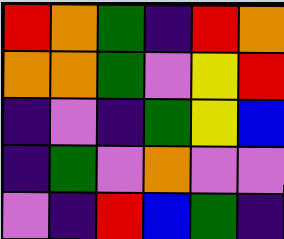[["red", "orange", "green", "indigo", "red", "orange"], ["orange", "orange", "green", "violet", "yellow", "red"], ["indigo", "violet", "indigo", "green", "yellow", "blue"], ["indigo", "green", "violet", "orange", "violet", "violet"], ["violet", "indigo", "red", "blue", "green", "indigo"]]